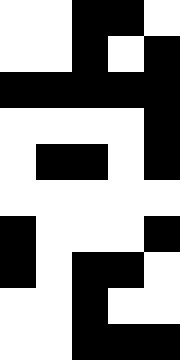[["white", "white", "black", "black", "white"], ["white", "white", "black", "white", "black"], ["black", "black", "black", "black", "black"], ["white", "white", "white", "white", "black"], ["white", "black", "black", "white", "black"], ["white", "white", "white", "white", "white"], ["black", "white", "white", "white", "black"], ["black", "white", "black", "black", "white"], ["white", "white", "black", "white", "white"], ["white", "white", "black", "black", "black"]]